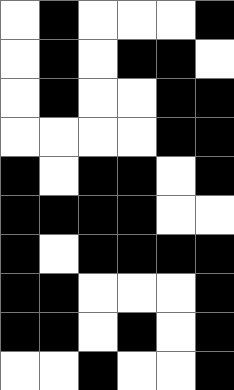[["white", "black", "white", "white", "white", "black"], ["white", "black", "white", "black", "black", "white"], ["white", "black", "white", "white", "black", "black"], ["white", "white", "white", "white", "black", "black"], ["black", "white", "black", "black", "white", "black"], ["black", "black", "black", "black", "white", "white"], ["black", "white", "black", "black", "black", "black"], ["black", "black", "white", "white", "white", "black"], ["black", "black", "white", "black", "white", "black"], ["white", "white", "black", "white", "white", "black"]]